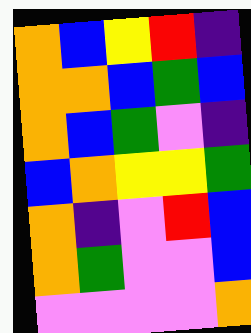[["orange", "blue", "yellow", "red", "indigo"], ["orange", "orange", "blue", "green", "blue"], ["orange", "blue", "green", "violet", "indigo"], ["blue", "orange", "yellow", "yellow", "green"], ["orange", "indigo", "violet", "red", "blue"], ["orange", "green", "violet", "violet", "blue"], ["violet", "violet", "violet", "violet", "orange"]]